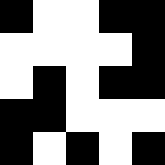[["black", "white", "white", "black", "black"], ["white", "white", "white", "white", "black"], ["white", "black", "white", "black", "black"], ["black", "black", "white", "white", "white"], ["black", "white", "black", "white", "black"]]